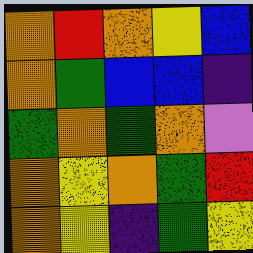[["orange", "red", "orange", "yellow", "blue"], ["orange", "green", "blue", "blue", "indigo"], ["green", "orange", "green", "orange", "violet"], ["orange", "yellow", "orange", "green", "red"], ["orange", "yellow", "indigo", "green", "yellow"]]